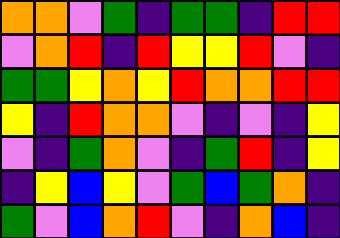[["orange", "orange", "violet", "green", "indigo", "green", "green", "indigo", "red", "red"], ["violet", "orange", "red", "indigo", "red", "yellow", "yellow", "red", "violet", "indigo"], ["green", "green", "yellow", "orange", "yellow", "red", "orange", "orange", "red", "red"], ["yellow", "indigo", "red", "orange", "orange", "violet", "indigo", "violet", "indigo", "yellow"], ["violet", "indigo", "green", "orange", "violet", "indigo", "green", "red", "indigo", "yellow"], ["indigo", "yellow", "blue", "yellow", "violet", "green", "blue", "green", "orange", "indigo"], ["green", "violet", "blue", "orange", "red", "violet", "indigo", "orange", "blue", "indigo"]]